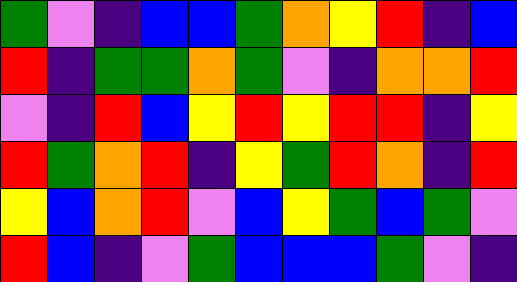[["green", "violet", "indigo", "blue", "blue", "green", "orange", "yellow", "red", "indigo", "blue"], ["red", "indigo", "green", "green", "orange", "green", "violet", "indigo", "orange", "orange", "red"], ["violet", "indigo", "red", "blue", "yellow", "red", "yellow", "red", "red", "indigo", "yellow"], ["red", "green", "orange", "red", "indigo", "yellow", "green", "red", "orange", "indigo", "red"], ["yellow", "blue", "orange", "red", "violet", "blue", "yellow", "green", "blue", "green", "violet"], ["red", "blue", "indigo", "violet", "green", "blue", "blue", "blue", "green", "violet", "indigo"]]